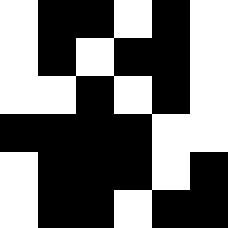[["white", "black", "black", "white", "black", "white"], ["white", "black", "white", "black", "black", "white"], ["white", "white", "black", "white", "black", "white"], ["black", "black", "black", "black", "white", "white"], ["white", "black", "black", "black", "white", "black"], ["white", "black", "black", "white", "black", "black"]]